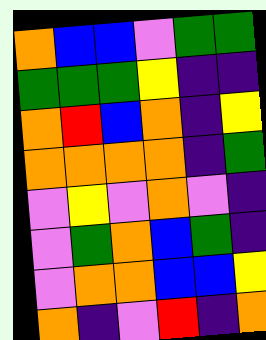[["orange", "blue", "blue", "violet", "green", "green"], ["green", "green", "green", "yellow", "indigo", "indigo"], ["orange", "red", "blue", "orange", "indigo", "yellow"], ["orange", "orange", "orange", "orange", "indigo", "green"], ["violet", "yellow", "violet", "orange", "violet", "indigo"], ["violet", "green", "orange", "blue", "green", "indigo"], ["violet", "orange", "orange", "blue", "blue", "yellow"], ["orange", "indigo", "violet", "red", "indigo", "orange"]]